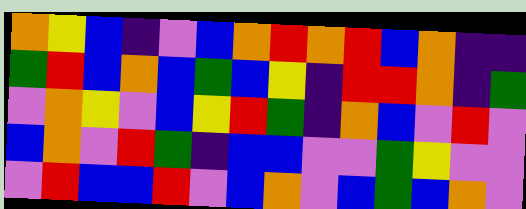[["orange", "yellow", "blue", "indigo", "violet", "blue", "orange", "red", "orange", "red", "blue", "orange", "indigo", "indigo"], ["green", "red", "blue", "orange", "blue", "green", "blue", "yellow", "indigo", "red", "red", "orange", "indigo", "green"], ["violet", "orange", "yellow", "violet", "blue", "yellow", "red", "green", "indigo", "orange", "blue", "violet", "red", "violet"], ["blue", "orange", "violet", "red", "green", "indigo", "blue", "blue", "violet", "violet", "green", "yellow", "violet", "violet"], ["violet", "red", "blue", "blue", "red", "violet", "blue", "orange", "violet", "blue", "green", "blue", "orange", "violet"]]